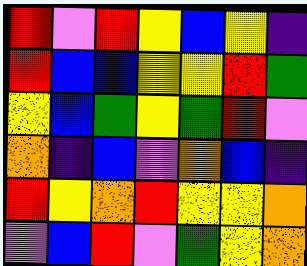[["red", "violet", "red", "yellow", "blue", "yellow", "indigo"], ["red", "blue", "blue", "yellow", "yellow", "red", "green"], ["yellow", "blue", "green", "yellow", "green", "red", "violet"], ["orange", "indigo", "blue", "violet", "orange", "blue", "indigo"], ["red", "yellow", "orange", "red", "yellow", "yellow", "orange"], ["violet", "blue", "red", "violet", "green", "yellow", "orange"]]